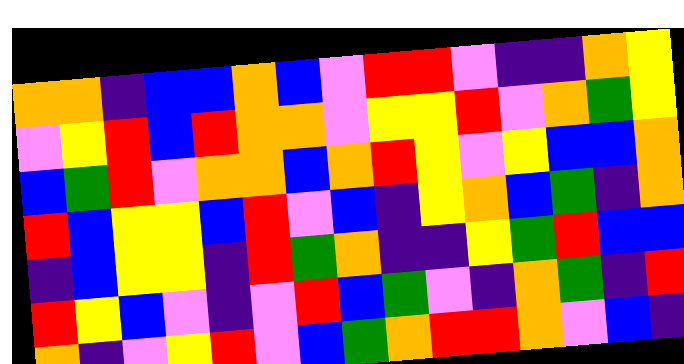[["orange", "orange", "indigo", "blue", "blue", "orange", "blue", "violet", "red", "red", "violet", "indigo", "indigo", "orange", "yellow"], ["violet", "yellow", "red", "blue", "red", "orange", "orange", "violet", "yellow", "yellow", "red", "violet", "orange", "green", "yellow"], ["blue", "green", "red", "violet", "orange", "orange", "blue", "orange", "red", "yellow", "violet", "yellow", "blue", "blue", "orange"], ["red", "blue", "yellow", "yellow", "blue", "red", "violet", "blue", "indigo", "yellow", "orange", "blue", "green", "indigo", "orange"], ["indigo", "blue", "yellow", "yellow", "indigo", "red", "green", "orange", "indigo", "indigo", "yellow", "green", "red", "blue", "blue"], ["red", "yellow", "blue", "violet", "indigo", "violet", "red", "blue", "green", "violet", "indigo", "orange", "green", "indigo", "red"], ["orange", "indigo", "violet", "yellow", "red", "violet", "blue", "green", "orange", "red", "red", "orange", "violet", "blue", "indigo"]]